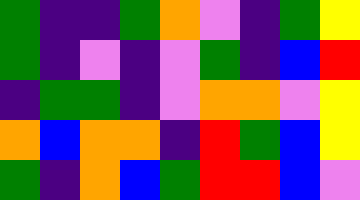[["green", "indigo", "indigo", "green", "orange", "violet", "indigo", "green", "yellow"], ["green", "indigo", "violet", "indigo", "violet", "green", "indigo", "blue", "red"], ["indigo", "green", "green", "indigo", "violet", "orange", "orange", "violet", "yellow"], ["orange", "blue", "orange", "orange", "indigo", "red", "green", "blue", "yellow"], ["green", "indigo", "orange", "blue", "green", "red", "red", "blue", "violet"]]